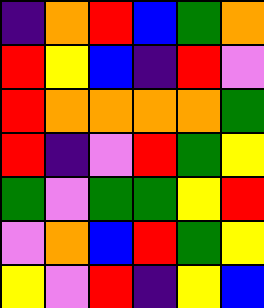[["indigo", "orange", "red", "blue", "green", "orange"], ["red", "yellow", "blue", "indigo", "red", "violet"], ["red", "orange", "orange", "orange", "orange", "green"], ["red", "indigo", "violet", "red", "green", "yellow"], ["green", "violet", "green", "green", "yellow", "red"], ["violet", "orange", "blue", "red", "green", "yellow"], ["yellow", "violet", "red", "indigo", "yellow", "blue"]]